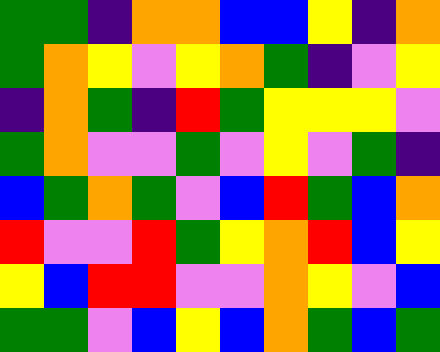[["green", "green", "indigo", "orange", "orange", "blue", "blue", "yellow", "indigo", "orange"], ["green", "orange", "yellow", "violet", "yellow", "orange", "green", "indigo", "violet", "yellow"], ["indigo", "orange", "green", "indigo", "red", "green", "yellow", "yellow", "yellow", "violet"], ["green", "orange", "violet", "violet", "green", "violet", "yellow", "violet", "green", "indigo"], ["blue", "green", "orange", "green", "violet", "blue", "red", "green", "blue", "orange"], ["red", "violet", "violet", "red", "green", "yellow", "orange", "red", "blue", "yellow"], ["yellow", "blue", "red", "red", "violet", "violet", "orange", "yellow", "violet", "blue"], ["green", "green", "violet", "blue", "yellow", "blue", "orange", "green", "blue", "green"]]